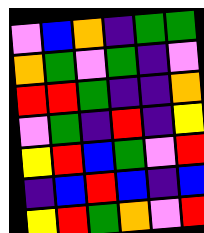[["violet", "blue", "orange", "indigo", "green", "green"], ["orange", "green", "violet", "green", "indigo", "violet"], ["red", "red", "green", "indigo", "indigo", "orange"], ["violet", "green", "indigo", "red", "indigo", "yellow"], ["yellow", "red", "blue", "green", "violet", "red"], ["indigo", "blue", "red", "blue", "indigo", "blue"], ["yellow", "red", "green", "orange", "violet", "red"]]